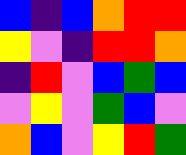[["blue", "indigo", "blue", "orange", "red", "red"], ["yellow", "violet", "indigo", "red", "red", "orange"], ["indigo", "red", "violet", "blue", "green", "blue"], ["violet", "yellow", "violet", "green", "blue", "violet"], ["orange", "blue", "violet", "yellow", "red", "green"]]